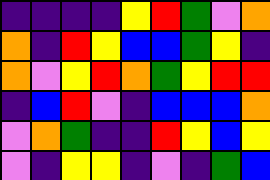[["indigo", "indigo", "indigo", "indigo", "yellow", "red", "green", "violet", "orange"], ["orange", "indigo", "red", "yellow", "blue", "blue", "green", "yellow", "indigo"], ["orange", "violet", "yellow", "red", "orange", "green", "yellow", "red", "red"], ["indigo", "blue", "red", "violet", "indigo", "blue", "blue", "blue", "orange"], ["violet", "orange", "green", "indigo", "indigo", "red", "yellow", "blue", "yellow"], ["violet", "indigo", "yellow", "yellow", "indigo", "violet", "indigo", "green", "blue"]]